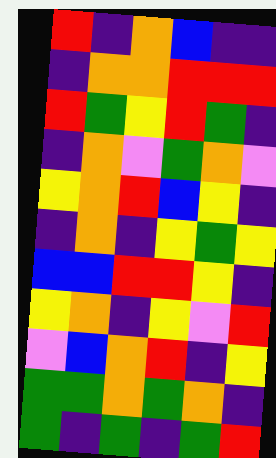[["red", "indigo", "orange", "blue", "indigo", "indigo"], ["indigo", "orange", "orange", "red", "red", "red"], ["red", "green", "yellow", "red", "green", "indigo"], ["indigo", "orange", "violet", "green", "orange", "violet"], ["yellow", "orange", "red", "blue", "yellow", "indigo"], ["indigo", "orange", "indigo", "yellow", "green", "yellow"], ["blue", "blue", "red", "red", "yellow", "indigo"], ["yellow", "orange", "indigo", "yellow", "violet", "red"], ["violet", "blue", "orange", "red", "indigo", "yellow"], ["green", "green", "orange", "green", "orange", "indigo"], ["green", "indigo", "green", "indigo", "green", "red"]]